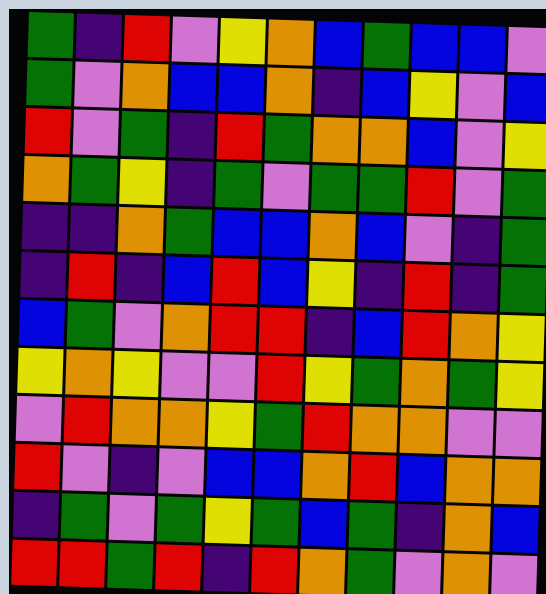[["green", "indigo", "red", "violet", "yellow", "orange", "blue", "green", "blue", "blue", "violet"], ["green", "violet", "orange", "blue", "blue", "orange", "indigo", "blue", "yellow", "violet", "blue"], ["red", "violet", "green", "indigo", "red", "green", "orange", "orange", "blue", "violet", "yellow"], ["orange", "green", "yellow", "indigo", "green", "violet", "green", "green", "red", "violet", "green"], ["indigo", "indigo", "orange", "green", "blue", "blue", "orange", "blue", "violet", "indigo", "green"], ["indigo", "red", "indigo", "blue", "red", "blue", "yellow", "indigo", "red", "indigo", "green"], ["blue", "green", "violet", "orange", "red", "red", "indigo", "blue", "red", "orange", "yellow"], ["yellow", "orange", "yellow", "violet", "violet", "red", "yellow", "green", "orange", "green", "yellow"], ["violet", "red", "orange", "orange", "yellow", "green", "red", "orange", "orange", "violet", "violet"], ["red", "violet", "indigo", "violet", "blue", "blue", "orange", "red", "blue", "orange", "orange"], ["indigo", "green", "violet", "green", "yellow", "green", "blue", "green", "indigo", "orange", "blue"], ["red", "red", "green", "red", "indigo", "red", "orange", "green", "violet", "orange", "violet"]]